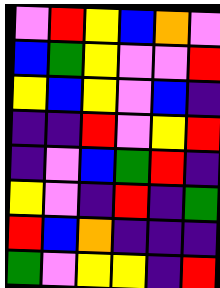[["violet", "red", "yellow", "blue", "orange", "violet"], ["blue", "green", "yellow", "violet", "violet", "red"], ["yellow", "blue", "yellow", "violet", "blue", "indigo"], ["indigo", "indigo", "red", "violet", "yellow", "red"], ["indigo", "violet", "blue", "green", "red", "indigo"], ["yellow", "violet", "indigo", "red", "indigo", "green"], ["red", "blue", "orange", "indigo", "indigo", "indigo"], ["green", "violet", "yellow", "yellow", "indigo", "red"]]